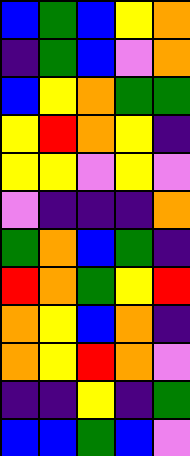[["blue", "green", "blue", "yellow", "orange"], ["indigo", "green", "blue", "violet", "orange"], ["blue", "yellow", "orange", "green", "green"], ["yellow", "red", "orange", "yellow", "indigo"], ["yellow", "yellow", "violet", "yellow", "violet"], ["violet", "indigo", "indigo", "indigo", "orange"], ["green", "orange", "blue", "green", "indigo"], ["red", "orange", "green", "yellow", "red"], ["orange", "yellow", "blue", "orange", "indigo"], ["orange", "yellow", "red", "orange", "violet"], ["indigo", "indigo", "yellow", "indigo", "green"], ["blue", "blue", "green", "blue", "violet"]]